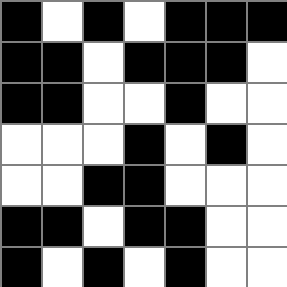[["black", "white", "black", "white", "black", "black", "black"], ["black", "black", "white", "black", "black", "black", "white"], ["black", "black", "white", "white", "black", "white", "white"], ["white", "white", "white", "black", "white", "black", "white"], ["white", "white", "black", "black", "white", "white", "white"], ["black", "black", "white", "black", "black", "white", "white"], ["black", "white", "black", "white", "black", "white", "white"]]